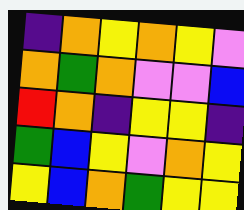[["indigo", "orange", "yellow", "orange", "yellow", "violet"], ["orange", "green", "orange", "violet", "violet", "blue"], ["red", "orange", "indigo", "yellow", "yellow", "indigo"], ["green", "blue", "yellow", "violet", "orange", "yellow"], ["yellow", "blue", "orange", "green", "yellow", "yellow"]]